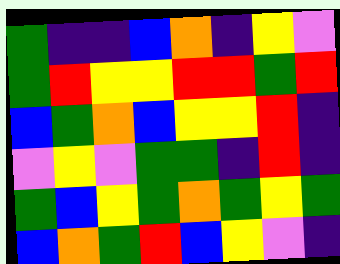[["green", "indigo", "indigo", "blue", "orange", "indigo", "yellow", "violet"], ["green", "red", "yellow", "yellow", "red", "red", "green", "red"], ["blue", "green", "orange", "blue", "yellow", "yellow", "red", "indigo"], ["violet", "yellow", "violet", "green", "green", "indigo", "red", "indigo"], ["green", "blue", "yellow", "green", "orange", "green", "yellow", "green"], ["blue", "orange", "green", "red", "blue", "yellow", "violet", "indigo"]]